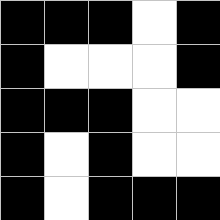[["black", "black", "black", "white", "black"], ["black", "white", "white", "white", "black"], ["black", "black", "black", "white", "white"], ["black", "white", "black", "white", "white"], ["black", "white", "black", "black", "black"]]